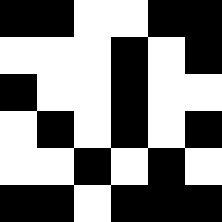[["black", "black", "white", "white", "black", "black"], ["white", "white", "white", "black", "white", "black"], ["black", "white", "white", "black", "white", "white"], ["white", "black", "white", "black", "white", "black"], ["white", "white", "black", "white", "black", "white"], ["black", "black", "white", "black", "black", "black"]]